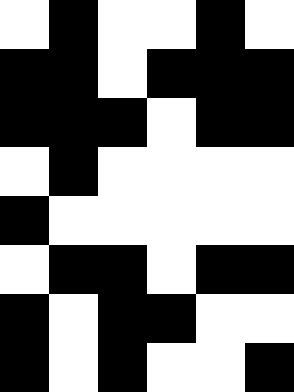[["white", "black", "white", "white", "black", "white"], ["black", "black", "white", "black", "black", "black"], ["black", "black", "black", "white", "black", "black"], ["white", "black", "white", "white", "white", "white"], ["black", "white", "white", "white", "white", "white"], ["white", "black", "black", "white", "black", "black"], ["black", "white", "black", "black", "white", "white"], ["black", "white", "black", "white", "white", "black"]]